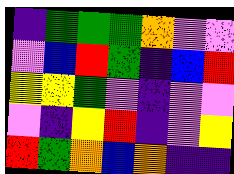[["indigo", "green", "green", "green", "orange", "violet", "violet"], ["violet", "blue", "red", "green", "indigo", "blue", "red"], ["yellow", "yellow", "green", "violet", "indigo", "violet", "violet"], ["violet", "indigo", "yellow", "red", "indigo", "violet", "yellow"], ["red", "green", "orange", "blue", "orange", "indigo", "indigo"]]